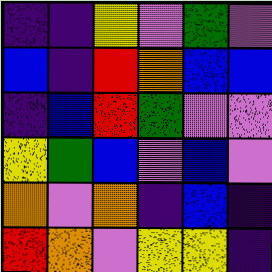[["indigo", "indigo", "yellow", "violet", "green", "violet"], ["blue", "indigo", "red", "orange", "blue", "blue"], ["indigo", "blue", "red", "green", "violet", "violet"], ["yellow", "green", "blue", "violet", "blue", "violet"], ["orange", "violet", "orange", "indigo", "blue", "indigo"], ["red", "orange", "violet", "yellow", "yellow", "indigo"]]